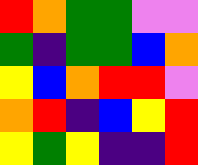[["red", "orange", "green", "green", "violet", "violet"], ["green", "indigo", "green", "green", "blue", "orange"], ["yellow", "blue", "orange", "red", "red", "violet"], ["orange", "red", "indigo", "blue", "yellow", "red"], ["yellow", "green", "yellow", "indigo", "indigo", "red"]]